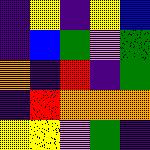[["indigo", "yellow", "indigo", "yellow", "blue"], ["indigo", "blue", "green", "violet", "green"], ["orange", "indigo", "red", "indigo", "green"], ["indigo", "red", "orange", "orange", "orange"], ["yellow", "yellow", "violet", "green", "indigo"]]